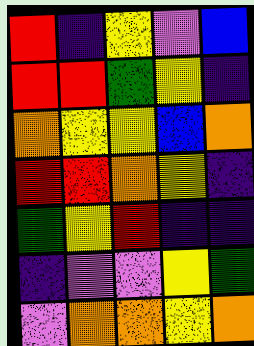[["red", "indigo", "yellow", "violet", "blue"], ["red", "red", "green", "yellow", "indigo"], ["orange", "yellow", "yellow", "blue", "orange"], ["red", "red", "orange", "yellow", "indigo"], ["green", "yellow", "red", "indigo", "indigo"], ["indigo", "violet", "violet", "yellow", "green"], ["violet", "orange", "orange", "yellow", "orange"]]